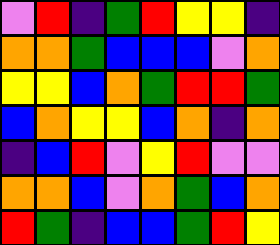[["violet", "red", "indigo", "green", "red", "yellow", "yellow", "indigo"], ["orange", "orange", "green", "blue", "blue", "blue", "violet", "orange"], ["yellow", "yellow", "blue", "orange", "green", "red", "red", "green"], ["blue", "orange", "yellow", "yellow", "blue", "orange", "indigo", "orange"], ["indigo", "blue", "red", "violet", "yellow", "red", "violet", "violet"], ["orange", "orange", "blue", "violet", "orange", "green", "blue", "orange"], ["red", "green", "indigo", "blue", "blue", "green", "red", "yellow"]]